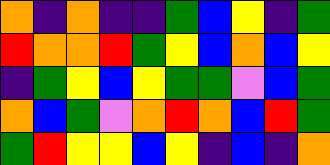[["orange", "indigo", "orange", "indigo", "indigo", "green", "blue", "yellow", "indigo", "green"], ["red", "orange", "orange", "red", "green", "yellow", "blue", "orange", "blue", "yellow"], ["indigo", "green", "yellow", "blue", "yellow", "green", "green", "violet", "blue", "green"], ["orange", "blue", "green", "violet", "orange", "red", "orange", "blue", "red", "green"], ["green", "red", "yellow", "yellow", "blue", "yellow", "indigo", "blue", "indigo", "orange"]]